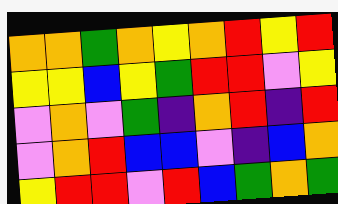[["orange", "orange", "green", "orange", "yellow", "orange", "red", "yellow", "red"], ["yellow", "yellow", "blue", "yellow", "green", "red", "red", "violet", "yellow"], ["violet", "orange", "violet", "green", "indigo", "orange", "red", "indigo", "red"], ["violet", "orange", "red", "blue", "blue", "violet", "indigo", "blue", "orange"], ["yellow", "red", "red", "violet", "red", "blue", "green", "orange", "green"]]